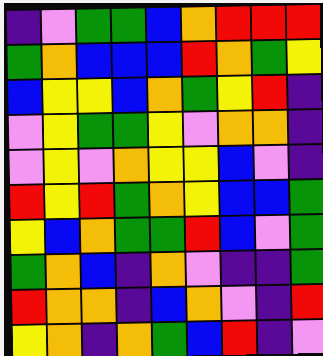[["indigo", "violet", "green", "green", "blue", "orange", "red", "red", "red"], ["green", "orange", "blue", "blue", "blue", "red", "orange", "green", "yellow"], ["blue", "yellow", "yellow", "blue", "orange", "green", "yellow", "red", "indigo"], ["violet", "yellow", "green", "green", "yellow", "violet", "orange", "orange", "indigo"], ["violet", "yellow", "violet", "orange", "yellow", "yellow", "blue", "violet", "indigo"], ["red", "yellow", "red", "green", "orange", "yellow", "blue", "blue", "green"], ["yellow", "blue", "orange", "green", "green", "red", "blue", "violet", "green"], ["green", "orange", "blue", "indigo", "orange", "violet", "indigo", "indigo", "green"], ["red", "orange", "orange", "indigo", "blue", "orange", "violet", "indigo", "red"], ["yellow", "orange", "indigo", "orange", "green", "blue", "red", "indigo", "violet"]]